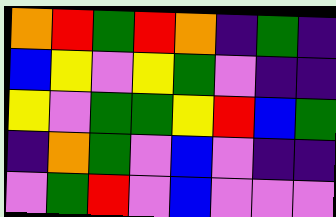[["orange", "red", "green", "red", "orange", "indigo", "green", "indigo"], ["blue", "yellow", "violet", "yellow", "green", "violet", "indigo", "indigo"], ["yellow", "violet", "green", "green", "yellow", "red", "blue", "green"], ["indigo", "orange", "green", "violet", "blue", "violet", "indigo", "indigo"], ["violet", "green", "red", "violet", "blue", "violet", "violet", "violet"]]